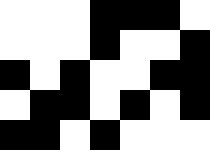[["white", "white", "white", "black", "black", "black", "white"], ["white", "white", "white", "black", "white", "white", "black"], ["black", "white", "black", "white", "white", "black", "black"], ["white", "black", "black", "white", "black", "white", "black"], ["black", "black", "white", "black", "white", "white", "white"]]